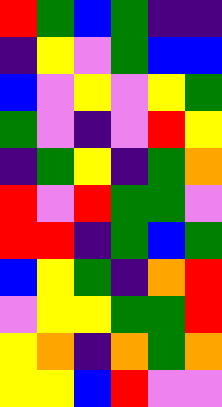[["red", "green", "blue", "green", "indigo", "indigo"], ["indigo", "yellow", "violet", "green", "blue", "blue"], ["blue", "violet", "yellow", "violet", "yellow", "green"], ["green", "violet", "indigo", "violet", "red", "yellow"], ["indigo", "green", "yellow", "indigo", "green", "orange"], ["red", "violet", "red", "green", "green", "violet"], ["red", "red", "indigo", "green", "blue", "green"], ["blue", "yellow", "green", "indigo", "orange", "red"], ["violet", "yellow", "yellow", "green", "green", "red"], ["yellow", "orange", "indigo", "orange", "green", "orange"], ["yellow", "yellow", "blue", "red", "violet", "violet"]]